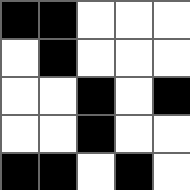[["black", "black", "white", "white", "white"], ["white", "black", "white", "white", "white"], ["white", "white", "black", "white", "black"], ["white", "white", "black", "white", "white"], ["black", "black", "white", "black", "white"]]